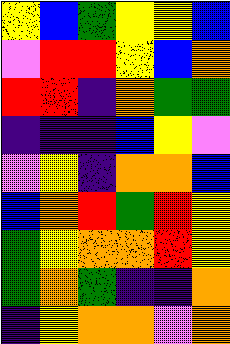[["yellow", "blue", "green", "yellow", "yellow", "blue"], ["violet", "red", "red", "yellow", "blue", "orange"], ["red", "red", "indigo", "orange", "green", "green"], ["indigo", "indigo", "indigo", "blue", "yellow", "violet"], ["violet", "yellow", "indigo", "orange", "orange", "blue"], ["blue", "orange", "red", "green", "red", "yellow"], ["green", "yellow", "orange", "orange", "red", "yellow"], ["green", "orange", "green", "indigo", "indigo", "orange"], ["indigo", "yellow", "orange", "orange", "violet", "orange"]]